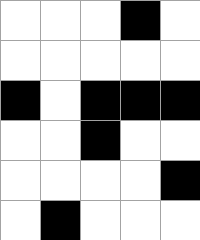[["white", "white", "white", "black", "white"], ["white", "white", "white", "white", "white"], ["black", "white", "black", "black", "black"], ["white", "white", "black", "white", "white"], ["white", "white", "white", "white", "black"], ["white", "black", "white", "white", "white"]]